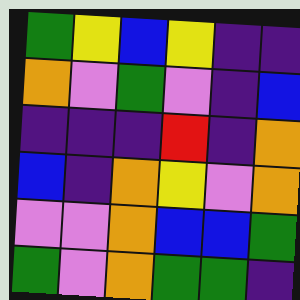[["green", "yellow", "blue", "yellow", "indigo", "indigo"], ["orange", "violet", "green", "violet", "indigo", "blue"], ["indigo", "indigo", "indigo", "red", "indigo", "orange"], ["blue", "indigo", "orange", "yellow", "violet", "orange"], ["violet", "violet", "orange", "blue", "blue", "green"], ["green", "violet", "orange", "green", "green", "indigo"]]